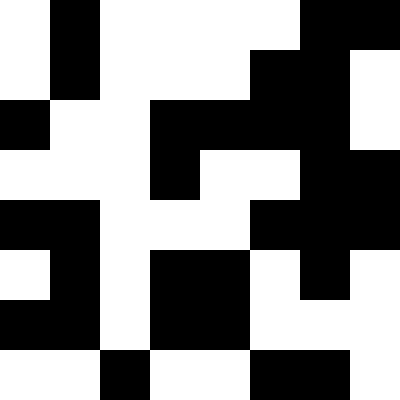[["white", "black", "white", "white", "white", "white", "black", "black"], ["white", "black", "white", "white", "white", "black", "black", "white"], ["black", "white", "white", "black", "black", "black", "black", "white"], ["white", "white", "white", "black", "white", "white", "black", "black"], ["black", "black", "white", "white", "white", "black", "black", "black"], ["white", "black", "white", "black", "black", "white", "black", "white"], ["black", "black", "white", "black", "black", "white", "white", "white"], ["white", "white", "black", "white", "white", "black", "black", "white"]]